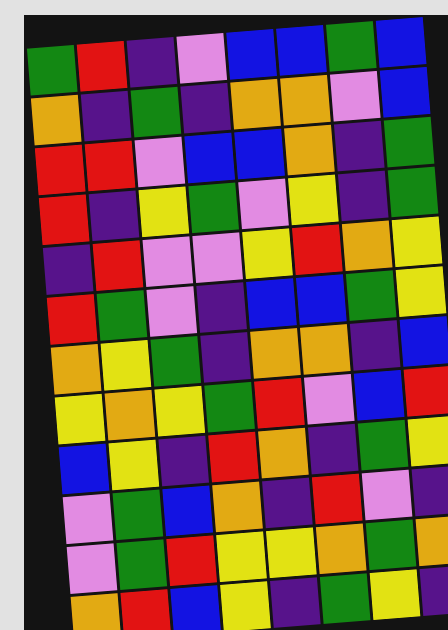[["green", "red", "indigo", "violet", "blue", "blue", "green", "blue"], ["orange", "indigo", "green", "indigo", "orange", "orange", "violet", "blue"], ["red", "red", "violet", "blue", "blue", "orange", "indigo", "green"], ["red", "indigo", "yellow", "green", "violet", "yellow", "indigo", "green"], ["indigo", "red", "violet", "violet", "yellow", "red", "orange", "yellow"], ["red", "green", "violet", "indigo", "blue", "blue", "green", "yellow"], ["orange", "yellow", "green", "indigo", "orange", "orange", "indigo", "blue"], ["yellow", "orange", "yellow", "green", "red", "violet", "blue", "red"], ["blue", "yellow", "indigo", "red", "orange", "indigo", "green", "yellow"], ["violet", "green", "blue", "orange", "indigo", "red", "violet", "indigo"], ["violet", "green", "red", "yellow", "yellow", "orange", "green", "orange"], ["orange", "red", "blue", "yellow", "indigo", "green", "yellow", "indigo"]]